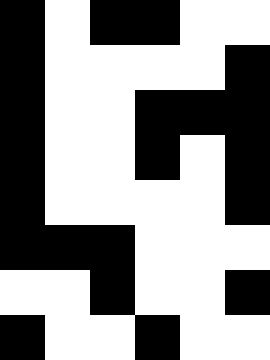[["black", "white", "black", "black", "white", "white"], ["black", "white", "white", "white", "white", "black"], ["black", "white", "white", "black", "black", "black"], ["black", "white", "white", "black", "white", "black"], ["black", "white", "white", "white", "white", "black"], ["black", "black", "black", "white", "white", "white"], ["white", "white", "black", "white", "white", "black"], ["black", "white", "white", "black", "white", "white"]]